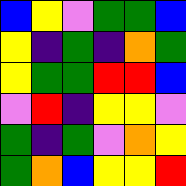[["blue", "yellow", "violet", "green", "green", "blue"], ["yellow", "indigo", "green", "indigo", "orange", "green"], ["yellow", "green", "green", "red", "red", "blue"], ["violet", "red", "indigo", "yellow", "yellow", "violet"], ["green", "indigo", "green", "violet", "orange", "yellow"], ["green", "orange", "blue", "yellow", "yellow", "red"]]